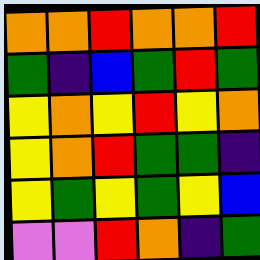[["orange", "orange", "red", "orange", "orange", "red"], ["green", "indigo", "blue", "green", "red", "green"], ["yellow", "orange", "yellow", "red", "yellow", "orange"], ["yellow", "orange", "red", "green", "green", "indigo"], ["yellow", "green", "yellow", "green", "yellow", "blue"], ["violet", "violet", "red", "orange", "indigo", "green"]]